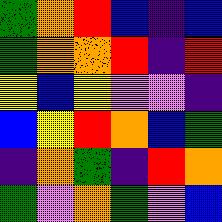[["green", "orange", "red", "blue", "indigo", "blue"], ["green", "orange", "orange", "red", "indigo", "red"], ["yellow", "blue", "yellow", "violet", "violet", "indigo"], ["blue", "yellow", "red", "orange", "blue", "green"], ["indigo", "orange", "green", "indigo", "red", "orange"], ["green", "violet", "orange", "green", "violet", "blue"]]